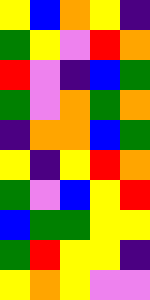[["yellow", "blue", "orange", "yellow", "indigo"], ["green", "yellow", "violet", "red", "orange"], ["red", "violet", "indigo", "blue", "green"], ["green", "violet", "orange", "green", "orange"], ["indigo", "orange", "orange", "blue", "green"], ["yellow", "indigo", "yellow", "red", "orange"], ["green", "violet", "blue", "yellow", "red"], ["blue", "green", "green", "yellow", "yellow"], ["green", "red", "yellow", "yellow", "indigo"], ["yellow", "orange", "yellow", "violet", "violet"]]